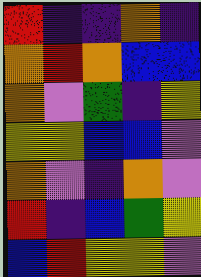[["red", "indigo", "indigo", "orange", "indigo"], ["orange", "red", "orange", "blue", "blue"], ["orange", "violet", "green", "indigo", "yellow"], ["yellow", "yellow", "blue", "blue", "violet"], ["orange", "violet", "indigo", "orange", "violet"], ["red", "indigo", "blue", "green", "yellow"], ["blue", "red", "yellow", "yellow", "violet"]]